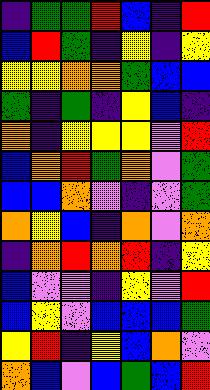[["indigo", "green", "green", "red", "blue", "indigo", "red"], ["blue", "red", "green", "indigo", "yellow", "indigo", "yellow"], ["yellow", "yellow", "orange", "orange", "green", "blue", "blue"], ["green", "indigo", "green", "indigo", "yellow", "blue", "indigo"], ["orange", "indigo", "yellow", "yellow", "yellow", "violet", "red"], ["blue", "orange", "red", "green", "orange", "violet", "green"], ["blue", "blue", "orange", "violet", "indigo", "violet", "green"], ["orange", "yellow", "blue", "indigo", "orange", "violet", "orange"], ["indigo", "orange", "red", "orange", "red", "indigo", "yellow"], ["blue", "violet", "violet", "indigo", "yellow", "violet", "red"], ["blue", "yellow", "violet", "blue", "blue", "blue", "green"], ["yellow", "red", "indigo", "yellow", "blue", "orange", "violet"], ["orange", "blue", "violet", "blue", "green", "blue", "red"]]